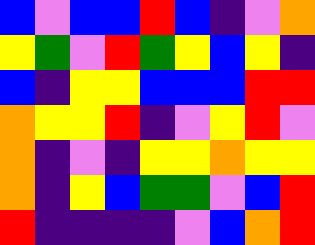[["blue", "violet", "blue", "blue", "red", "blue", "indigo", "violet", "orange"], ["yellow", "green", "violet", "red", "green", "yellow", "blue", "yellow", "indigo"], ["blue", "indigo", "yellow", "yellow", "blue", "blue", "blue", "red", "red"], ["orange", "yellow", "yellow", "red", "indigo", "violet", "yellow", "red", "violet"], ["orange", "indigo", "violet", "indigo", "yellow", "yellow", "orange", "yellow", "yellow"], ["orange", "indigo", "yellow", "blue", "green", "green", "violet", "blue", "red"], ["red", "indigo", "indigo", "indigo", "indigo", "violet", "blue", "orange", "red"]]